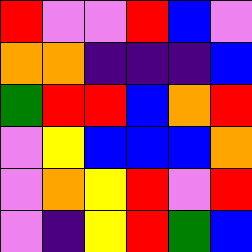[["red", "violet", "violet", "red", "blue", "violet"], ["orange", "orange", "indigo", "indigo", "indigo", "blue"], ["green", "red", "red", "blue", "orange", "red"], ["violet", "yellow", "blue", "blue", "blue", "orange"], ["violet", "orange", "yellow", "red", "violet", "red"], ["violet", "indigo", "yellow", "red", "green", "blue"]]